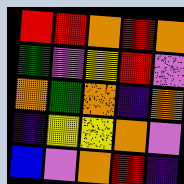[["red", "red", "orange", "red", "orange"], ["green", "violet", "yellow", "red", "violet"], ["orange", "green", "orange", "indigo", "orange"], ["indigo", "yellow", "yellow", "orange", "violet"], ["blue", "violet", "orange", "red", "indigo"]]